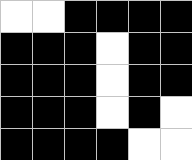[["white", "white", "black", "black", "black", "black"], ["black", "black", "black", "white", "black", "black"], ["black", "black", "black", "white", "black", "black"], ["black", "black", "black", "white", "black", "white"], ["black", "black", "black", "black", "white", "white"]]